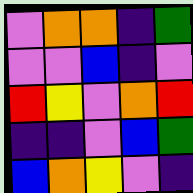[["violet", "orange", "orange", "indigo", "green"], ["violet", "violet", "blue", "indigo", "violet"], ["red", "yellow", "violet", "orange", "red"], ["indigo", "indigo", "violet", "blue", "green"], ["blue", "orange", "yellow", "violet", "indigo"]]